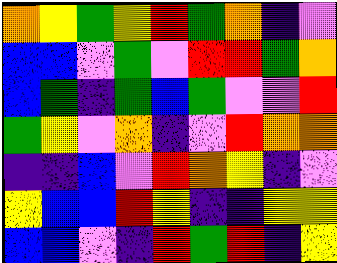[["orange", "yellow", "green", "yellow", "red", "green", "orange", "indigo", "violet"], ["blue", "blue", "violet", "green", "violet", "red", "red", "green", "orange"], ["blue", "green", "indigo", "green", "blue", "green", "violet", "violet", "red"], ["green", "yellow", "violet", "orange", "indigo", "violet", "red", "orange", "orange"], ["indigo", "indigo", "blue", "violet", "red", "orange", "yellow", "indigo", "violet"], ["yellow", "blue", "blue", "red", "yellow", "indigo", "indigo", "yellow", "yellow"], ["blue", "blue", "violet", "indigo", "red", "green", "red", "indigo", "yellow"]]